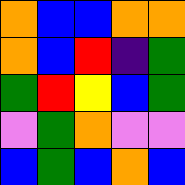[["orange", "blue", "blue", "orange", "orange"], ["orange", "blue", "red", "indigo", "green"], ["green", "red", "yellow", "blue", "green"], ["violet", "green", "orange", "violet", "violet"], ["blue", "green", "blue", "orange", "blue"]]